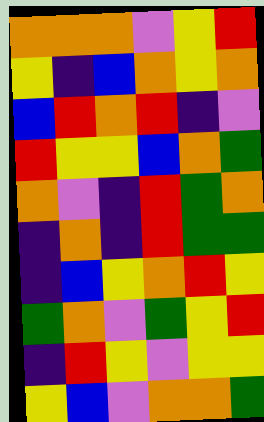[["orange", "orange", "orange", "violet", "yellow", "red"], ["yellow", "indigo", "blue", "orange", "yellow", "orange"], ["blue", "red", "orange", "red", "indigo", "violet"], ["red", "yellow", "yellow", "blue", "orange", "green"], ["orange", "violet", "indigo", "red", "green", "orange"], ["indigo", "orange", "indigo", "red", "green", "green"], ["indigo", "blue", "yellow", "orange", "red", "yellow"], ["green", "orange", "violet", "green", "yellow", "red"], ["indigo", "red", "yellow", "violet", "yellow", "yellow"], ["yellow", "blue", "violet", "orange", "orange", "green"]]